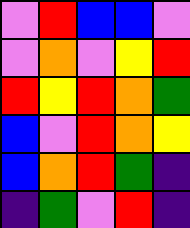[["violet", "red", "blue", "blue", "violet"], ["violet", "orange", "violet", "yellow", "red"], ["red", "yellow", "red", "orange", "green"], ["blue", "violet", "red", "orange", "yellow"], ["blue", "orange", "red", "green", "indigo"], ["indigo", "green", "violet", "red", "indigo"]]